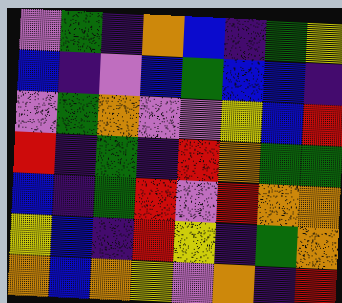[["violet", "green", "indigo", "orange", "blue", "indigo", "green", "yellow"], ["blue", "indigo", "violet", "blue", "green", "blue", "blue", "indigo"], ["violet", "green", "orange", "violet", "violet", "yellow", "blue", "red"], ["red", "indigo", "green", "indigo", "red", "orange", "green", "green"], ["blue", "indigo", "green", "red", "violet", "red", "orange", "orange"], ["yellow", "blue", "indigo", "red", "yellow", "indigo", "green", "orange"], ["orange", "blue", "orange", "yellow", "violet", "orange", "indigo", "red"]]